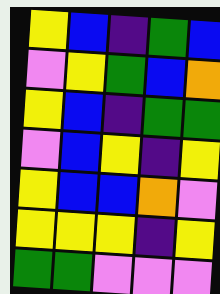[["yellow", "blue", "indigo", "green", "blue"], ["violet", "yellow", "green", "blue", "orange"], ["yellow", "blue", "indigo", "green", "green"], ["violet", "blue", "yellow", "indigo", "yellow"], ["yellow", "blue", "blue", "orange", "violet"], ["yellow", "yellow", "yellow", "indigo", "yellow"], ["green", "green", "violet", "violet", "violet"]]